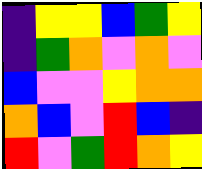[["indigo", "yellow", "yellow", "blue", "green", "yellow"], ["indigo", "green", "orange", "violet", "orange", "violet"], ["blue", "violet", "violet", "yellow", "orange", "orange"], ["orange", "blue", "violet", "red", "blue", "indigo"], ["red", "violet", "green", "red", "orange", "yellow"]]